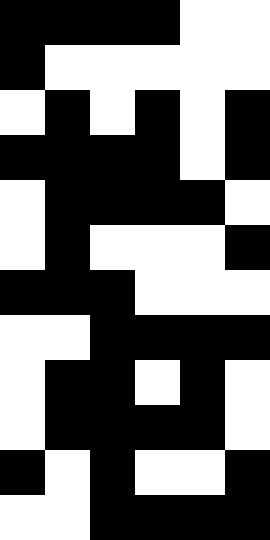[["black", "black", "black", "black", "white", "white"], ["black", "white", "white", "white", "white", "white"], ["white", "black", "white", "black", "white", "black"], ["black", "black", "black", "black", "white", "black"], ["white", "black", "black", "black", "black", "white"], ["white", "black", "white", "white", "white", "black"], ["black", "black", "black", "white", "white", "white"], ["white", "white", "black", "black", "black", "black"], ["white", "black", "black", "white", "black", "white"], ["white", "black", "black", "black", "black", "white"], ["black", "white", "black", "white", "white", "black"], ["white", "white", "black", "black", "black", "black"]]